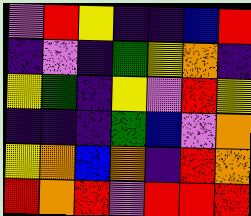[["violet", "red", "yellow", "indigo", "indigo", "blue", "red"], ["indigo", "violet", "indigo", "green", "yellow", "orange", "indigo"], ["yellow", "green", "indigo", "yellow", "violet", "red", "yellow"], ["indigo", "indigo", "indigo", "green", "blue", "violet", "orange"], ["yellow", "orange", "blue", "orange", "indigo", "red", "orange"], ["red", "orange", "red", "violet", "red", "red", "red"]]